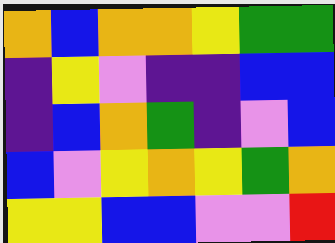[["orange", "blue", "orange", "orange", "yellow", "green", "green"], ["indigo", "yellow", "violet", "indigo", "indigo", "blue", "blue"], ["indigo", "blue", "orange", "green", "indigo", "violet", "blue"], ["blue", "violet", "yellow", "orange", "yellow", "green", "orange"], ["yellow", "yellow", "blue", "blue", "violet", "violet", "red"]]